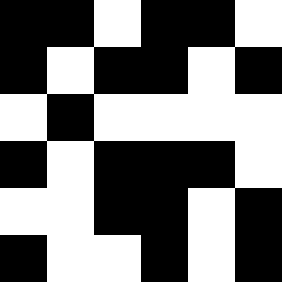[["black", "black", "white", "black", "black", "white"], ["black", "white", "black", "black", "white", "black"], ["white", "black", "white", "white", "white", "white"], ["black", "white", "black", "black", "black", "white"], ["white", "white", "black", "black", "white", "black"], ["black", "white", "white", "black", "white", "black"]]